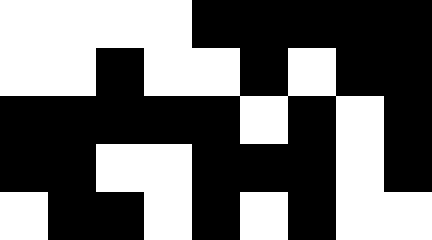[["white", "white", "white", "white", "black", "black", "black", "black", "black"], ["white", "white", "black", "white", "white", "black", "white", "black", "black"], ["black", "black", "black", "black", "black", "white", "black", "white", "black"], ["black", "black", "white", "white", "black", "black", "black", "white", "black"], ["white", "black", "black", "white", "black", "white", "black", "white", "white"]]